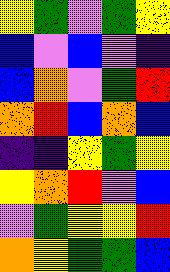[["yellow", "green", "violet", "green", "yellow"], ["blue", "violet", "blue", "violet", "indigo"], ["blue", "orange", "violet", "green", "red"], ["orange", "red", "blue", "orange", "blue"], ["indigo", "indigo", "yellow", "green", "yellow"], ["yellow", "orange", "red", "violet", "blue"], ["violet", "green", "yellow", "yellow", "red"], ["orange", "yellow", "green", "green", "blue"]]